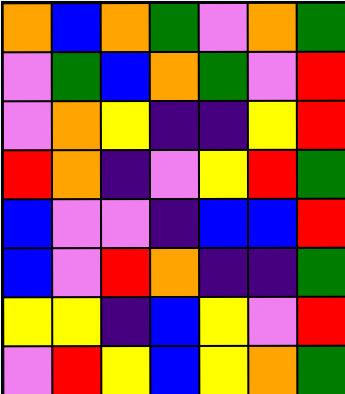[["orange", "blue", "orange", "green", "violet", "orange", "green"], ["violet", "green", "blue", "orange", "green", "violet", "red"], ["violet", "orange", "yellow", "indigo", "indigo", "yellow", "red"], ["red", "orange", "indigo", "violet", "yellow", "red", "green"], ["blue", "violet", "violet", "indigo", "blue", "blue", "red"], ["blue", "violet", "red", "orange", "indigo", "indigo", "green"], ["yellow", "yellow", "indigo", "blue", "yellow", "violet", "red"], ["violet", "red", "yellow", "blue", "yellow", "orange", "green"]]